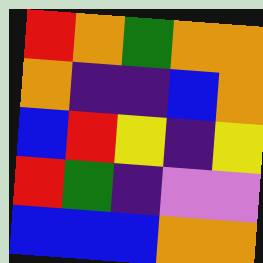[["red", "orange", "green", "orange", "orange"], ["orange", "indigo", "indigo", "blue", "orange"], ["blue", "red", "yellow", "indigo", "yellow"], ["red", "green", "indigo", "violet", "violet"], ["blue", "blue", "blue", "orange", "orange"]]